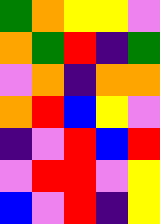[["green", "orange", "yellow", "yellow", "violet"], ["orange", "green", "red", "indigo", "green"], ["violet", "orange", "indigo", "orange", "orange"], ["orange", "red", "blue", "yellow", "violet"], ["indigo", "violet", "red", "blue", "red"], ["violet", "red", "red", "violet", "yellow"], ["blue", "violet", "red", "indigo", "yellow"]]